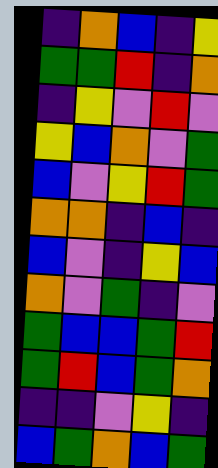[["indigo", "orange", "blue", "indigo", "yellow"], ["green", "green", "red", "indigo", "orange"], ["indigo", "yellow", "violet", "red", "violet"], ["yellow", "blue", "orange", "violet", "green"], ["blue", "violet", "yellow", "red", "green"], ["orange", "orange", "indigo", "blue", "indigo"], ["blue", "violet", "indigo", "yellow", "blue"], ["orange", "violet", "green", "indigo", "violet"], ["green", "blue", "blue", "green", "red"], ["green", "red", "blue", "green", "orange"], ["indigo", "indigo", "violet", "yellow", "indigo"], ["blue", "green", "orange", "blue", "green"]]